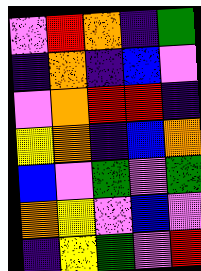[["violet", "red", "orange", "indigo", "green"], ["indigo", "orange", "indigo", "blue", "violet"], ["violet", "orange", "red", "red", "indigo"], ["yellow", "orange", "indigo", "blue", "orange"], ["blue", "violet", "green", "violet", "green"], ["orange", "yellow", "violet", "blue", "violet"], ["indigo", "yellow", "green", "violet", "red"]]